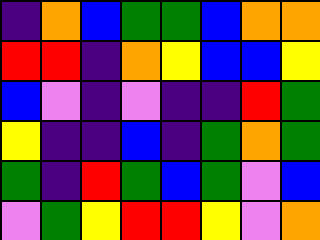[["indigo", "orange", "blue", "green", "green", "blue", "orange", "orange"], ["red", "red", "indigo", "orange", "yellow", "blue", "blue", "yellow"], ["blue", "violet", "indigo", "violet", "indigo", "indigo", "red", "green"], ["yellow", "indigo", "indigo", "blue", "indigo", "green", "orange", "green"], ["green", "indigo", "red", "green", "blue", "green", "violet", "blue"], ["violet", "green", "yellow", "red", "red", "yellow", "violet", "orange"]]